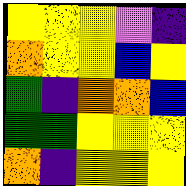[["yellow", "yellow", "yellow", "violet", "indigo"], ["orange", "yellow", "yellow", "blue", "yellow"], ["green", "indigo", "orange", "orange", "blue"], ["green", "green", "yellow", "yellow", "yellow"], ["orange", "indigo", "yellow", "yellow", "yellow"]]